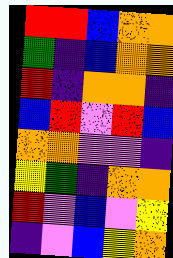[["red", "red", "blue", "orange", "orange"], ["green", "indigo", "blue", "orange", "orange"], ["red", "indigo", "orange", "orange", "indigo"], ["blue", "red", "violet", "red", "blue"], ["orange", "orange", "violet", "violet", "indigo"], ["yellow", "green", "indigo", "orange", "orange"], ["red", "violet", "blue", "violet", "yellow"], ["indigo", "violet", "blue", "yellow", "orange"]]